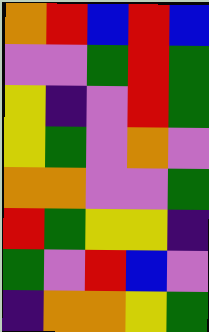[["orange", "red", "blue", "red", "blue"], ["violet", "violet", "green", "red", "green"], ["yellow", "indigo", "violet", "red", "green"], ["yellow", "green", "violet", "orange", "violet"], ["orange", "orange", "violet", "violet", "green"], ["red", "green", "yellow", "yellow", "indigo"], ["green", "violet", "red", "blue", "violet"], ["indigo", "orange", "orange", "yellow", "green"]]